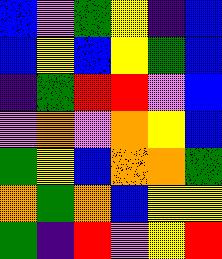[["blue", "violet", "green", "yellow", "indigo", "blue"], ["blue", "yellow", "blue", "yellow", "green", "blue"], ["indigo", "green", "red", "red", "violet", "blue"], ["violet", "orange", "violet", "orange", "yellow", "blue"], ["green", "yellow", "blue", "orange", "orange", "green"], ["orange", "green", "orange", "blue", "yellow", "yellow"], ["green", "indigo", "red", "violet", "yellow", "red"]]